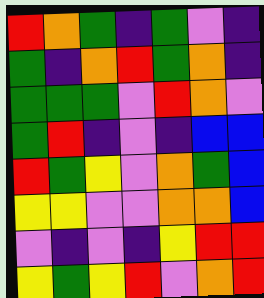[["red", "orange", "green", "indigo", "green", "violet", "indigo"], ["green", "indigo", "orange", "red", "green", "orange", "indigo"], ["green", "green", "green", "violet", "red", "orange", "violet"], ["green", "red", "indigo", "violet", "indigo", "blue", "blue"], ["red", "green", "yellow", "violet", "orange", "green", "blue"], ["yellow", "yellow", "violet", "violet", "orange", "orange", "blue"], ["violet", "indigo", "violet", "indigo", "yellow", "red", "red"], ["yellow", "green", "yellow", "red", "violet", "orange", "red"]]